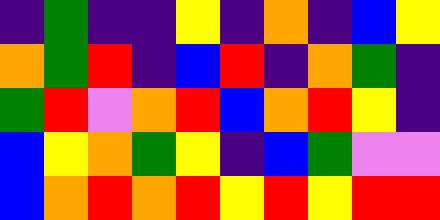[["indigo", "green", "indigo", "indigo", "yellow", "indigo", "orange", "indigo", "blue", "yellow"], ["orange", "green", "red", "indigo", "blue", "red", "indigo", "orange", "green", "indigo"], ["green", "red", "violet", "orange", "red", "blue", "orange", "red", "yellow", "indigo"], ["blue", "yellow", "orange", "green", "yellow", "indigo", "blue", "green", "violet", "violet"], ["blue", "orange", "red", "orange", "red", "yellow", "red", "yellow", "red", "red"]]